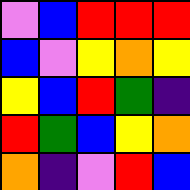[["violet", "blue", "red", "red", "red"], ["blue", "violet", "yellow", "orange", "yellow"], ["yellow", "blue", "red", "green", "indigo"], ["red", "green", "blue", "yellow", "orange"], ["orange", "indigo", "violet", "red", "blue"]]